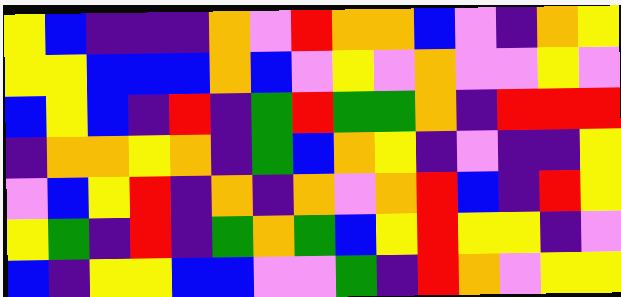[["yellow", "blue", "indigo", "indigo", "indigo", "orange", "violet", "red", "orange", "orange", "blue", "violet", "indigo", "orange", "yellow"], ["yellow", "yellow", "blue", "blue", "blue", "orange", "blue", "violet", "yellow", "violet", "orange", "violet", "violet", "yellow", "violet"], ["blue", "yellow", "blue", "indigo", "red", "indigo", "green", "red", "green", "green", "orange", "indigo", "red", "red", "red"], ["indigo", "orange", "orange", "yellow", "orange", "indigo", "green", "blue", "orange", "yellow", "indigo", "violet", "indigo", "indigo", "yellow"], ["violet", "blue", "yellow", "red", "indigo", "orange", "indigo", "orange", "violet", "orange", "red", "blue", "indigo", "red", "yellow"], ["yellow", "green", "indigo", "red", "indigo", "green", "orange", "green", "blue", "yellow", "red", "yellow", "yellow", "indigo", "violet"], ["blue", "indigo", "yellow", "yellow", "blue", "blue", "violet", "violet", "green", "indigo", "red", "orange", "violet", "yellow", "yellow"]]